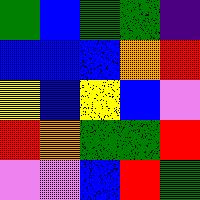[["green", "blue", "green", "green", "indigo"], ["blue", "blue", "blue", "orange", "red"], ["yellow", "blue", "yellow", "blue", "violet"], ["red", "orange", "green", "green", "red"], ["violet", "violet", "blue", "red", "green"]]